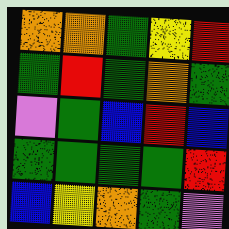[["orange", "orange", "green", "yellow", "red"], ["green", "red", "green", "orange", "green"], ["violet", "green", "blue", "red", "blue"], ["green", "green", "green", "green", "red"], ["blue", "yellow", "orange", "green", "violet"]]